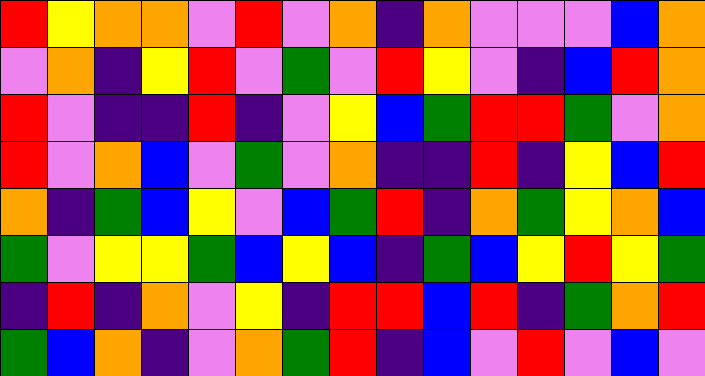[["red", "yellow", "orange", "orange", "violet", "red", "violet", "orange", "indigo", "orange", "violet", "violet", "violet", "blue", "orange"], ["violet", "orange", "indigo", "yellow", "red", "violet", "green", "violet", "red", "yellow", "violet", "indigo", "blue", "red", "orange"], ["red", "violet", "indigo", "indigo", "red", "indigo", "violet", "yellow", "blue", "green", "red", "red", "green", "violet", "orange"], ["red", "violet", "orange", "blue", "violet", "green", "violet", "orange", "indigo", "indigo", "red", "indigo", "yellow", "blue", "red"], ["orange", "indigo", "green", "blue", "yellow", "violet", "blue", "green", "red", "indigo", "orange", "green", "yellow", "orange", "blue"], ["green", "violet", "yellow", "yellow", "green", "blue", "yellow", "blue", "indigo", "green", "blue", "yellow", "red", "yellow", "green"], ["indigo", "red", "indigo", "orange", "violet", "yellow", "indigo", "red", "red", "blue", "red", "indigo", "green", "orange", "red"], ["green", "blue", "orange", "indigo", "violet", "orange", "green", "red", "indigo", "blue", "violet", "red", "violet", "blue", "violet"]]